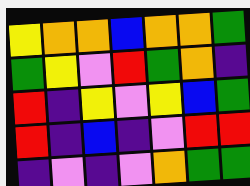[["yellow", "orange", "orange", "blue", "orange", "orange", "green"], ["green", "yellow", "violet", "red", "green", "orange", "indigo"], ["red", "indigo", "yellow", "violet", "yellow", "blue", "green"], ["red", "indigo", "blue", "indigo", "violet", "red", "red"], ["indigo", "violet", "indigo", "violet", "orange", "green", "green"]]